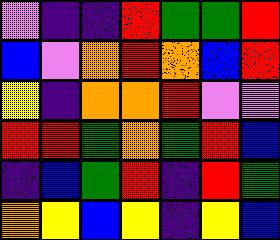[["violet", "indigo", "indigo", "red", "green", "green", "red"], ["blue", "violet", "orange", "red", "orange", "blue", "red"], ["yellow", "indigo", "orange", "orange", "red", "violet", "violet"], ["red", "red", "green", "orange", "green", "red", "blue"], ["indigo", "blue", "green", "red", "indigo", "red", "green"], ["orange", "yellow", "blue", "yellow", "indigo", "yellow", "blue"]]